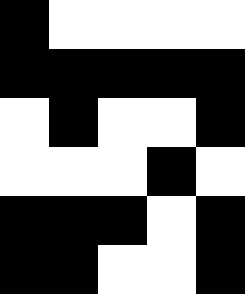[["black", "white", "white", "white", "white"], ["black", "black", "black", "black", "black"], ["white", "black", "white", "white", "black"], ["white", "white", "white", "black", "white"], ["black", "black", "black", "white", "black"], ["black", "black", "white", "white", "black"]]